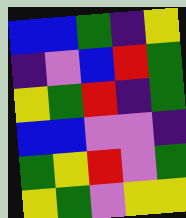[["blue", "blue", "green", "indigo", "yellow"], ["indigo", "violet", "blue", "red", "green"], ["yellow", "green", "red", "indigo", "green"], ["blue", "blue", "violet", "violet", "indigo"], ["green", "yellow", "red", "violet", "green"], ["yellow", "green", "violet", "yellow", "yellow"]]